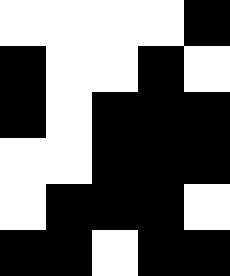[["white", "white", "white", "white", "black"], ["black", "white", "white", "black", "white"], ["black", "white", "black", "black", "black"], ["white", "white", "black", "black", "black"], ["white", "black", "black", "black", "white"], ["black", "black", "white", "black", "black"]]